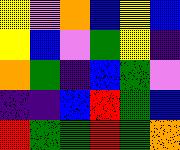[["yellow", "violet", "orange", "blue", "yellow", "blue"], ["yellow", "blue", "violet", "green", "yellow", "indigo"], ["orange", "green", "indigo", "blue", "green", "violet"], ["indigo", "indigo", "blue", "red", "green", "blue"], ["red", "green", "green", "red", "green", "orange"]]